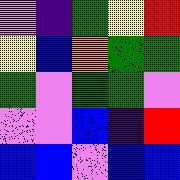[["violet", "indigo", "green", "yellow", "red"], ["yellow", "blue", "orange", "green", "green"], ["green", "violet", "green", "green", "violet"], ["violet", "violet", "blue", "indigo", "red"], ["blue", "blue", "violet", "blue", "blue"]]